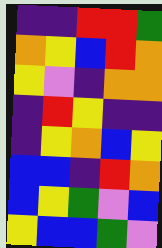[["indigo", "indigo", "red", "red", "green"], ["orange", "yellow", "blue", "red", "orange"], ["yellow", "violet", "indigo", "orange", "orange"], ["indigo", "red", "yellow", "indigo", "indigo"], ["indigo", "yellow", "orange", "blue", "yellow"], ["blue", "blue", "indigo", "red", "orange"], ["blue", "yellow", "green", "violet", "blue"], ["yellow", "blue", "blue", "green", "violet"]]